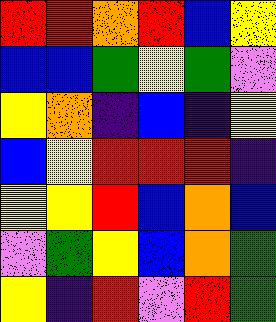[["red", "red", "orange", "red", "blue", "yellow"], ["blue", "blue", "green", "yellow", "green", "violet"], ["yellow", "orange", "indigo", "blue", "indigo", "yellow"], ["blue", "yellow", "red", "red", "red", "indigo"], ["yellow", "yellow", "red", "blue", "orange", "blue"], ["violet", "green", "yellow", "blue", "orange", "green"], ["yellow", "indigo", "red", "violet", "red", "green"]]